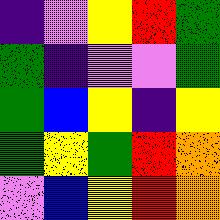[["indigo", "violet", "yellow", "red", "green"], ["green", "indigo", "violet", "violet", "green"], ["green", "blue", "yellow", "indigo", "yellow"], ["green", "yellow", "green", "red", "orange"], ["violet", "blue", "yellow", "red", "orange"]]